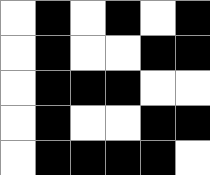[["white", "black", "white", "black", "white", "black"], ["white", "black", "white", "white", "black", "black"], ["white", "black", "black", "black", "white", "white"], ["white", "black", "white", "white", "black", "black"], ["white", "black", "black", "black", "black", "white"]]